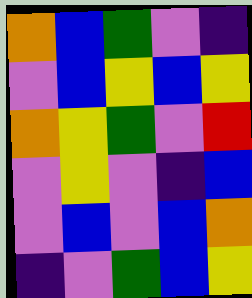[["orange", "blue", "green", "violet", "indigo"], ["violet", "blue", "yellow", "blue", "yellow"], ["orange", "yellow", "green", "violet", "red"], ["violet", "yellow", "violet", "indigo", "blue"], ["violet", "blue", "violet", "blue", "orange"], ["indigo", "violet", "green", "blue", "yellow"]]